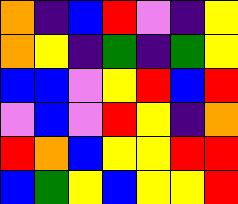[["orange", "indigo", "blue", "red", "violet", "indigo", "yellow"], ["orange", "yellow", "indigo", "green", "indigo", "green", "yellow"], ["blue", "blue", "violet", "yellow", "red", "blue", "red"], ["violet", "blue", "violet", "red", "yellow", "indigo", "orange"], ["red", "orange", "blue", "yellow", "yellow", "red", "red"], ["blue", "green", "yellow", "blue", "yellow", "yellow", "red"]]